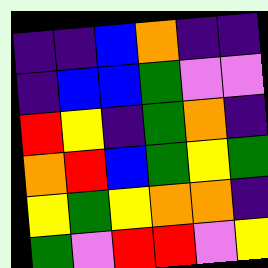[["indigo", "indigo", "blue", "orange", "indigo", "indigo"], ["indigo", "blue", "blue", "green", "violet", "violet"], ["red", "yellow", "indigo", "green", "orange", "indigo"], ["orange", "red", "blue", "green", "yellow", "green"], ["yellow", "green", "yellow", "orange", "orange", "indigo"], ["green", "violet", "red", "red", "violet", "yellow"]]